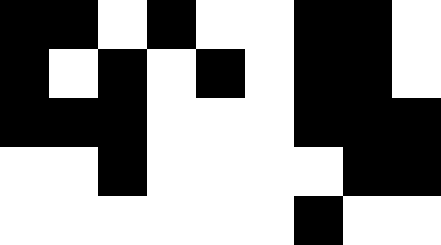[["black", "black", "white", "black", "white", "white", "black", "black", "white"], ["black", "white", "black", "white", "black", "white", "black", "black", "white"], ["black", "black", "black", "white", "white", "white", "black", "black", "black"], ["white", "white", "black", "white", "white", "white", "white", "black", "black"], ["white", "white", "white", "white", "white", "white", "black", "white", "white"]]